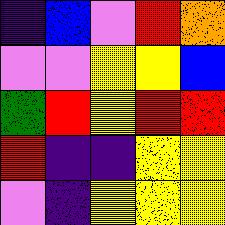[["indigo", "blue", "violet", "red", "orange"], ["violet", "violet", "yellow", "yellow", "blue"], ["green", "red", "yellow", "red", "red"], ["red", "indigo", "indigo", "yellow", "yellow"], ["violet", "indigo", "yellow", "yellow", "yellow"]]